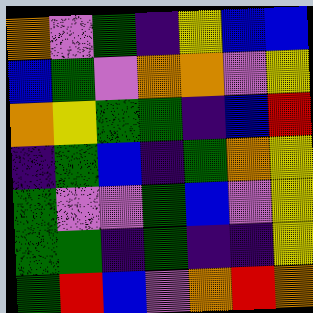[["orange", "violet", "green", "indigo", "yellow", "blue", "blue"], ["blue", "green", "violet", "orange", "orange", "violet", "yellow"], ["orange", "yellow", "green", "green", "indigo", "blue", "red"], ["indigo", "green", "blue", "indigo", "green", "orange", "yellow"], ["green", "violet", "violet", "green", "blue", "violet", "yellow"], ["green", "green", "indigo", "green", "indigo", "indigo", "yellow"], ["green", "red", "blue", "violet", "orange", "red", "orange"]]